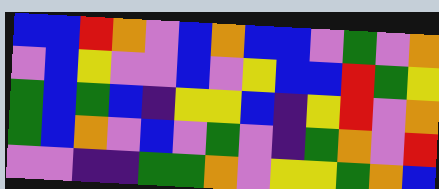[["blue", "blue", "red", "orange", "violet", "blue", "orange", "blue", "blue", "violet", "green", "violet", "orange"], ["violet", "blue", "yellow", "violet", "violet", "blue", "violet", "yellow", "blue", "blue", "red", "green", "yellow"], ["green", "blue", "green", "blue", "indigo", "yellow", "yellow", "blue", "indigo", "yellow", "red", "violet", "orange"], ["green", "blue", "orange", "violet", "blue", "violet", "green", "violet", "indigo", "green", "orange", "violet", "red"], ["violet", "violet", "indigo", "indigo", "green", "green", "orange", "violet", "yellow", "yellow", "green", "orange", "blue"]]